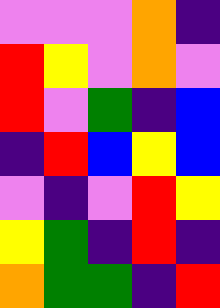[["violet", "violet", "violet", "orange", "indigo"], ["red", "yellow", "violet", "orange", "violet"], ["red", "violet", "green", "indigo", "blue"], ["indigo", "red", "blue", "yellow", "blue"], ["violet", "indigo", "violet", "red", "yellow"], ["yellow", "green", "indigo", "red", "indigo"], ["orange", "green", "green", "indigo", "red"]]